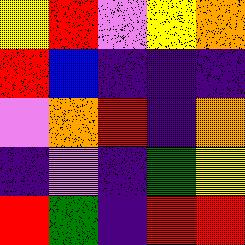[["yellow", "red", "violet", "yellow", "orange"], ["red", "blue", "indigo", "indigo", "indigo"], ["violet", "orange", "red", "indigo", "orange"], ["indigo", "violet", "indigo", "green", "yellow"], ["red", "green", "indigo", "red", "red"]]